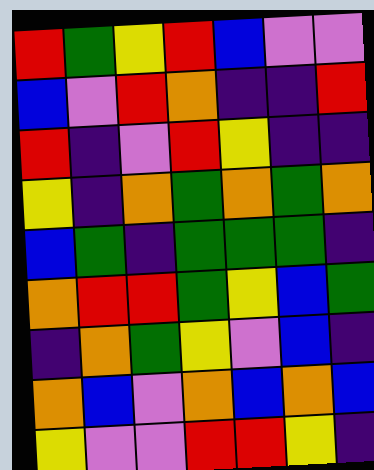[["red", "green", "yellow", "red", "blue", "violet", "violet"], ["blue", "violet", "red", "orange", "indigo", "indigo", "red"], ["red", "indigo", "violet", "red", "yellow", "indigo", "indigo"], ["yellow", "indigo", "orange", "green", "orange", "green", "orange"], ["blue", "green", "indigo", "green", "green", "green", "indigo"], ["orange", "red", "red", "green", "yellow", "blue", "green"], ["indigo", "orange", "green", "yellow", "violet", "blue", "indigo"], ["orange", "blue", "violet", "orange", "blue", "orange", "blue"], ["yellow", "violet", "violet", "red", "red", "yellow", "indigo"]]